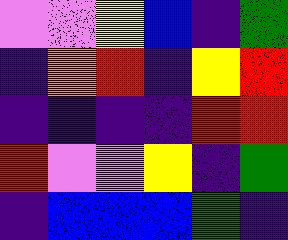[["violet", "violet", "yellow", "blue", "indigo", "green"], ["indigo", "orange", "red", "indigo", "yellow", "red"], ["indigo", "indigo", "indigo", "indigo", "red", "red"], ["red", "violet", "violet", "yellow", "indigo", "green"], ["indigo", "blue", "blue", "blue", "green", "indigo"]]